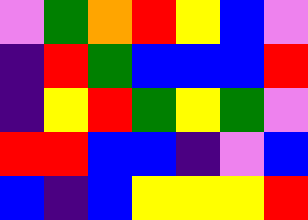[["violet", "green", "orange", "red", "yellow", "blue", "violet"], ["indigo", "red", "green", "blue", "blue", "blue", "red"], ["indigo", "yellow", "red", "green", "yellow", "green", "violet"], ["red", "red", "blue", "blue", "indigo", "violet", "blue"], ["blue", "indigo", "blue", "yellow", "yellow", "yellow", "red"]]